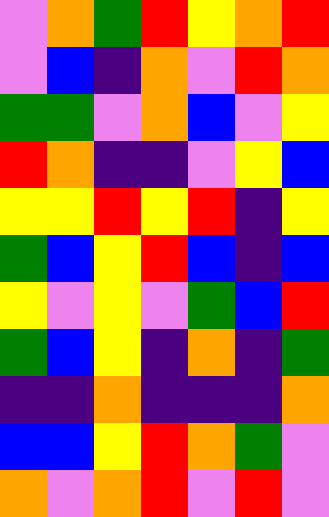[["violet", "orange", "green", "red", "yellow", "orange", "red"], ["violet", "blue", "indigo", "orange", "violet", "red", "orange"], ["green", "green", "violet", "orange", "blue", "violet", "yellow"], ["red", "orange", "indigo", "indigo", "violet", "yellow", "blue"], ["yellow", "yellow", "red", "yellow", "red", "indigo", "yellow"], ["green", "blue", "yellow", "red", "blue", "indigo", "blue"], ["yellow", "violet", "yellow", "violet", "green", "blue", "red"], ["green", "blue", "yellow", "indigo", "orange", "indigo", "green"], ["indigo", "indigo", "orange", "indigo", "indigo", "indigo", "orange"], ["blue", "blue", "yellow", "red", "orange", "green", "violet"], ["orange", "violet", "orange", "red", "violet", "red", "violet"]]